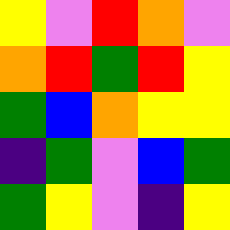[["yellow", "violet", "red", "orange", "violet"], ["orange", "red", "green", "red", "yellow"], ["green", "blue", "orange", "yellow", "yellow"], ["indigo", "green", "violet", "blue", "green"], ["green", "yellow", "violet", "indigo", "yellow"]]